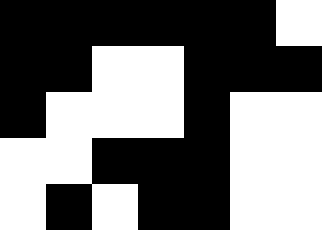[["black", "black", "black", "black", "black", "black", "white"], ["black", "black", "white", "white", "black", "black", "black"], ["black", "white", "white", "white", "black", "white", "white"], ["white", "white", "black", "black", "black", "white", "white"], ["white", "black", "white", "black", "black", "white", "white"]]